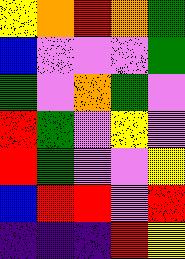[["yellow", "orange", "red", "orange", "green"], ["blue", "violet", "violet", "violet", "green"], ["green", "violet", "orange", "green", "violet"], ["red", "green", "violet", "yellow", "violet"], ["red", "green", "violet", "violet", "yellow"], ["blue", "red", "red", "violet", "red"], ["indigo", "indigo", "indigo", "red", "yellow"]]